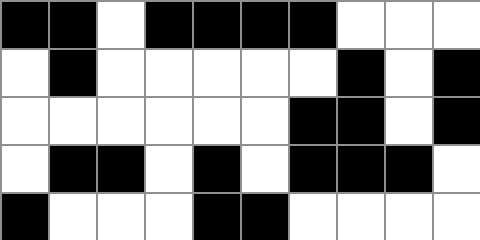[["black", "black", "white", "black", "black", "black", "black", "white", "white", "white"], ["white", "black", "white", "white", "white", "white", "white", "black", "white", "black"], ["white", "white", "white", "white", "white", "white", "black", "black", "white", "black"], ["white", "black", "black", "white", "black", "white", "black", "black", "black", "white"], ["black", "white", "white", "white", "black", "black", "white", "white", "white", "white"]]